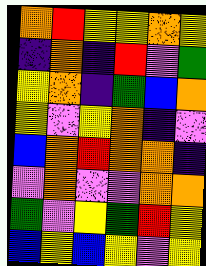[["orange", "red", "yellow", "yellow", "orange", "yellow"], ["indigo", "orange", "indigo", "red", "violet", "green"], ["yellow", "orange", "indigo", "green", "blue", "orange"], ["yellow", "violet", "yellow", "orange", "indigo", "violet"], ["blue", "orange", "red", "orange", "orange", "indigo"], ["violet", "orange", "violet", "violet", "orange", "orange"], ["green", "violet", "yellow", "green", "red", "yellow"], ["blue", "yellow", "blue", "yellow", "violet", "yellow"]]